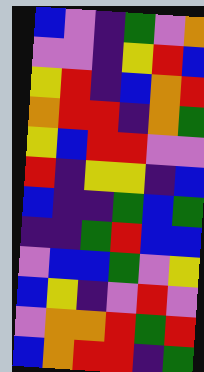[["blue", "violet", "indigo", "green", "violet", "orange"], ["violet", "violet", "indigo", "yellow", "red", "blue"], ["yellow", "red", "indigo", "blue", "orange", "red"], ["orange", "red", "red", "indigo", "orange", "green"], ["yellow", "blue", "red", "red", "violet", "violet"], ["red", "indigo", "yellow", "yellow", "indigo", "blue"], ["blue", "indigo", "indigo", "green", "blue", "green"], ["indigo", "indigo", "green", "red", "blue", "blue"], ["violet", "blue", "blue", "green", "violet", "yellow"], ["blue", "yellow", "indigo", "violet", "red", "violet"], ["violet", "orange", "orange", "red", "green", "red"], ["blue", "orange", "red", "red", "indigo", "green"]]